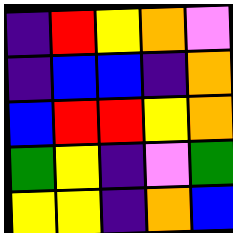[["indigo", "red", "yellow", "orange", "violet"], ["indigo", "blue", "blue", "indigo", "orange"], ["blue", "red", "red", "yellow", "orange"], ["green", "yellow", "indigo", "violet", "green"], ["yellow", "yellow", "indigo", "orange", "blue"]]